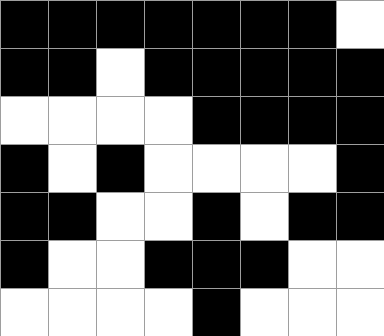[["black", "black", "black", "black", "black", "black", "black", "white"], ["black", "black", "white", "black", "black", "black", "black", "black"], ["white", "white", "white", "white", "black", "black", "black", "black"], ["black", "white", "black", "white", "white", "white", "white", "black"], ["black", "black", "white", "white", "black", "white", "black", "black"], ["black", "white", "white", "black", "black", "black", "white", "white"], ["white", "white", "white", "white", "black", "white", "white", "white"]]